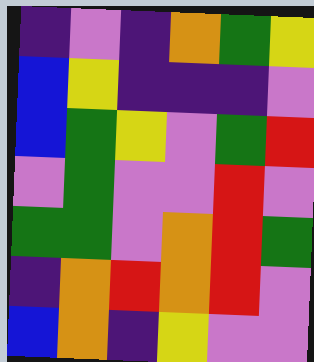[["indigo", "violet", "indigo", "orange", "green", "yellow"], ["blue", "yellow", "indigo", "indigo", "indigo", "violet"], ["blue", "green", "yellow", "violet", "green", "red"], ["violet", "green", "violet", "violet", "red", "violet"], ["green", "green", "violet", "orange", "red", "green"], ["indigo", "orange", "red", "orange", "red", "violet"], ["blue", "orange", "indigo", "yellow", "violet", "violet"]]